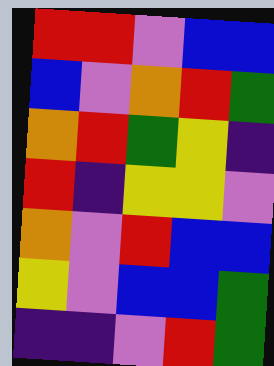[["red", "red", "violet", "blue", "blue"], ["blue", "violet", "orange", "red", "green"], ["orange", "red", "green", "yellow", "indigo"], ["red", "indigo", "yellow", "yellow", "violet"], ["orange", "violet", "red", "blue", "blue"], ["yellow", "violet", "blue", "blue", "green"], ["indigo", "indigo", "violet", "red", "green"]]